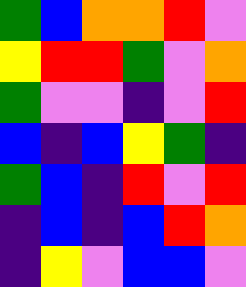[["green", "blue", "orange", "orange", "red", "violet"], ["yellow", "red", "red", "green", "violet", "orange"], ["green", "violet", "violet", "indigo", "violet", "red"], ["blue", "indigo", "blue", "yellow", "green", "indigo"], ["green", "blue", "indigo", "red", "violet", "red"], ["indigo", "blue", "indigo", "blue", "red", "orange"], ["indigo", "yellow", "violet", "blue", "blue", "violet"]]